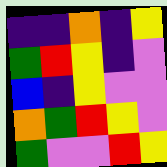[["indigo", "indigo", "orange", "indigo", "yellow"], ["green", "red", "yellow", "indigo", "violet"], ["blue", "indigo", "yellow", "violet", "violet"], ["orange", "green", "red", "yellow", "violet"], ["green", "violet", "violet", "red", "yellow"]]